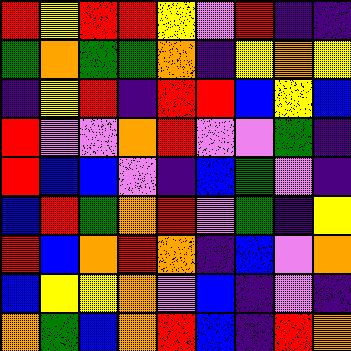[["red", "yellow", "red", "red", "yellow", "violet", "red", "indigo", "indigo"], ["green", "orange", "green", "green", "orange", "indigo", "yellow", "orange", "yellow"], ["indigo", "yellow", "red", "indigo", "red", "red", "blue", "yellow", "blue"], ["red", "violet", "violet", "orange", "red", "violet", "violet", "green", "indigo"], ["red", "blue", "blue", "violet", "indigo", "blue", "green", "violet", "indigo"], ["blue", "red", "green", "orange", "red", "violet", "green", "indigo", "yellow"], ["red", "blue", "orange", "red", "orange", "indigo", "blue", "violet", "orange"], ["blue", "yellow", "yellow", "orange", "violet", "blue", "indigo", "violet", "indigo"], ["orange", "green", "blue", "orange", "red", "blue", "indigo", "red", "orange"]]